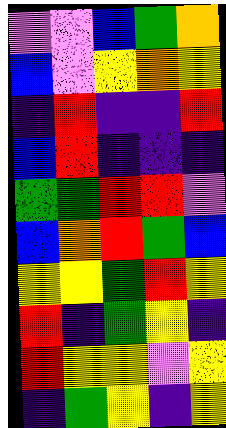[["violet", "violet", "blue", "green", "orange"], ["blue", "violet", "yellow", "orange", "yellow"], ["indigo", "red", "indigo", "indigo", "red"], ["blue", "red", "indigo", "indigo", "indigo"], ["green", "green", "red", "red", "violet"], ["blue", "orange", "red", "green", "blue"], ["yellow", "yellow", "green", "red", "yellow"], ["red", "indigo", "green", "yellow", "indigo"], ["red", "yellow", "yellow", "violet", "yellow"], ["indigo", "green", "yellow", "indigo", "yellow"]]